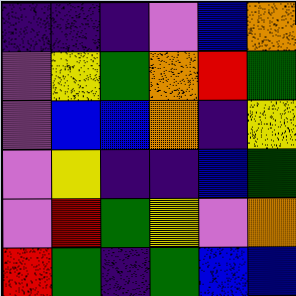[["indigo", "indigo", "indigo", "violet", "blue", "orange"], ["violet", "yellow", "green", "orange", "red", "green"], ["violet", "blue", "blue", "orange", "indigo", "yellow"], ["violet", "yellow", "indigo", "indigo", "blue", "green"], ["violet", "red", "green", "yellow", "violet", "orange"], ["red", "green", "indigo", "green", "blue", "blue"]]